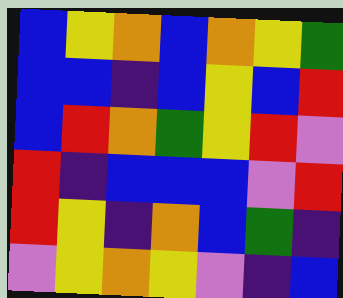[["blue", "yellow", "orange", "blue", "orange", "yellow", "green"], ["blue", "blue", "indigo", "blue", "yellow", "blue", "red"], ["blue", "red", "orange", "green", "yellow", "red", "violet"], ["red", "indigo", "blue", "blue", "blue", "violet", "red"], ["red", "yellow", "indigo", "orange", "blue", "green", "indigo"], ["violet", "yellow", "orange", "yellow", "violet", "indigo", "blue"]]